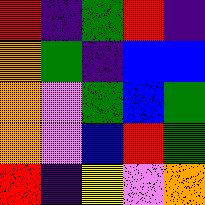[["red", "indigo", "green", "red", "indigo"], ["orange", "green", "indigo", "blue", "blue"], ["orange", "violet", "green", "blue", "green"], ["orange", "violet", "blue", "red", "green"], ["red", "indigo", "yellow", "violet", "orange"]]